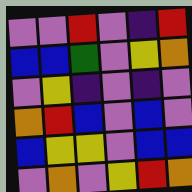[["violet", "violet", "red", "violet", "indigo", "red"], ["blue", "blue", "green", "violet", "yellow", "orange"], ["violet", "yellow", "indigo", "violet", "indigo", "violet"], ["orange", "red", "blue", "violet", "blue", "violet"], ["blue", "yellow", "yellow", "violet", "blue", "blue"], ["violet", "orange", "violet", "yellow", "red", "orange"]]